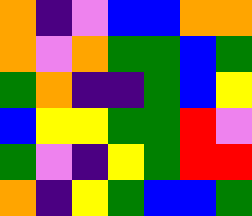[["orange", "indigo", "violet", "blue", "blue", "orange", "orange"], ["orange", "violet", "orange", "green", "green", "blue", "green"], ["green", "orange", "indigo", "indigo", "green", "blue", "yellow"], ["blue", "yellow", "yellow", "green", "green", "red", "violet"], ["green", "violet", "indigo", "yellow", "green", "red", "red"], ["orange", "indigo", "yellow", "green", "blue", "blue", "green"]]